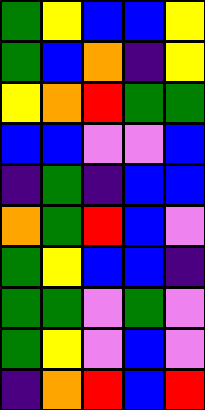[["green", "yellow", "blue", "blue", "yellow"], ["green", "blue", "orange", "indigo", "yellow"], ["yellow", "orange", "red", "green", "green"], ["blue", "blue", "violet", "violet", "blue"], ["indigo", "green", "indigo", "blue", "blue"], ["orange", "green", "red", "blue", "violet"], ["green", "yellow", "blue", "blue", "indigo"], ["green", "green", "violet", "green", "violet"], ["green", "yellow", "violet", "blue", "violet"], ["indigo", "orange", "red", "blue", "red"]]